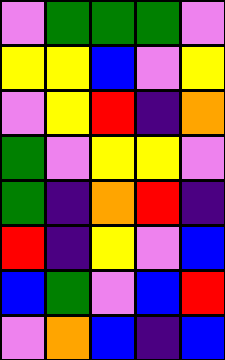[["violet", "green", "green", "green", "violet"], ["yellow", "yellow", "blue", "violet", "yellow"], ["violet", "yellow", "red", "indigo", "orange"], ["green", "violet", "yellow", "yellow", "violet"], ["green", "indigo", "orange", "red", "indigo"], ["red", "indigo", "yellow", "violet", "blue"], ["blue", "green", "violet", "blue", "red"], ["violet", "orange", "blue", "indigo", "blue"]]